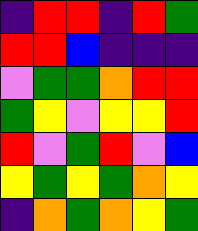[["indigo", "red", "red", "indigo", "red", "green"], ["red", "red", "blue", "indigo", "indigo", "indigo"], ["violet", "green", "green", "orange", "red", "red"], ["green", "yellow", "violet", "yellow", "yellow", "red"], ["red", "violet", "green", "red", "violet", "blue"], ["yellow", "green", "yellow", "green", "orange", "yellow"], ["indigo", "orange", "green", "orange", "yellow", "green"]]